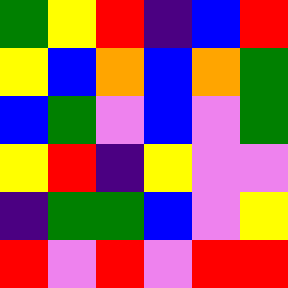[["green", "yellow", "red", "indigo", "blue", "red"], ["yellow", "blue", "orange", "blue", "orange", "green"], ["blue", "green", "violet", "blue", "violet", "green"], ["yellow", "red", "indigo", "yellow", "violet", "violet"], ["indigo", "green", "green", "blue", "violet", "yellow"], ["red", "violet", "red", "violet", "red", "red"]]